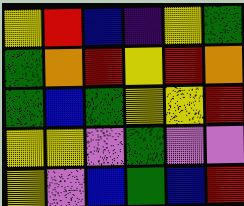[["yellow", "red", "blue", "indigo", "yellow", "green"], ["green", "orange", "red", "yellow", "red", "orange"], ["green", "blue", "green", "yellow", "yellow", "red"], ["yellow", "yellow", "violet", "green", "violet", "violet"], ["yellow", "violet", "blue", "green", "blue", "red"]]